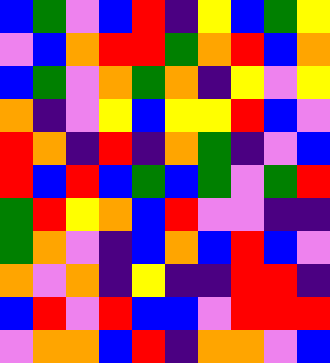[["blue", "green", "violet", "blue", "red", "indigo", "yellow", "blue", "green", "yellow"], ["violet", "blue", "orange", "red", "red", "green", "orange", "red", "blue", "orange"], ["blue", "green", "violet", "orange", "green", "orange", "indigo", "yellow", "violet", "yellow"], ["orange", "indigo", "violet", "yellow", "blue", "yellow", "yellow", "red", "blue", "violet"], ["red", "orange", "indigo", "red", "indigo", "orange", "green", "indigo", "violet", "blue"], ["red", "blue", "red", "blue", "green", "blue", "green", "violet", "green", "red"], ["green", "red", "yellow", "orange", "blue", "red", "violet", "violet", "indigo", "indigo"], ["green", "orange", "violet", "indigo", "blue", "orange", "blue", "red", "blue", "violet"], ["orange", "violet", "orange", "indigo", "yellow", "indigo", "indigo", "red", "red", "indigo"], ["blue", "red", "violet", "red", "blue", "blue", "violet", "red", "red", "red"], ["violet", "orange", "orange", "blue", "red", "indigo", "orange", "orange", "violet", "blue"]]